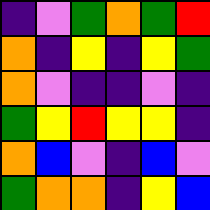[["indigo", "violet", "green", "orange", "green", "red"], ["orange", "indigo", "yellow", "indigo", "yellow", "green"], ["orange", "violet", "indigo", "indigo", "violet", "indigo"], ["green", "yellow", "red", "yellow", "yellow", "indigo"], ["orange", "blue", "violet", "indigo", "blue", "violet"], ["green", "orange", "orange", "indigo", "yellow", "blue"]]